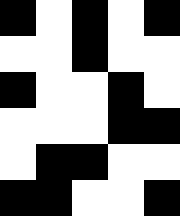[["black", "white", "black", "white", "black"], ["white", "white", "black", "white", "white"], ["black", "white", "white", "black", "white"], ["white", "white", "white", "black", "black"], ["white", "black", "black", "white", "white"], ["black", "black", "white", "white", "black"]]